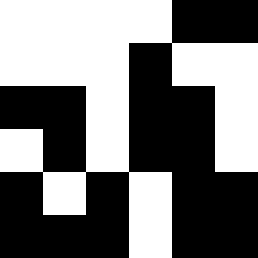[["white", "white", "white", "white", "black", "black"], ["white", "white", "white", "black", "white", "white"], ["black", "black", "white", "black", "black", "white"], ["white", "black", "white", "black", "black", "white"], ["black", "white", "black", "white", "black", "black"], ["black", "black", "black", "white", "black", "black"]]